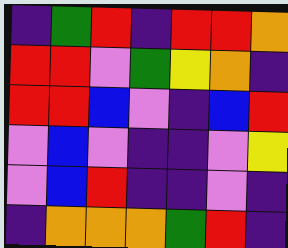[["indigo", "green", "red", "indigo", "red", "red", "orange"], ["red", "red", "violet", "green", "yellow", "orange", "indigo"], ["red", "red", "blue", "violet", "indigo", "blue", "red"], ["violet", "blue", "violet", "indigo", "indigo", "violet", "yellow"], ["violet", "blue", "red", "indigo", "indigo", "violet", "indigo"], ["indigo", "orange", "orange", "orange", "green", "red", "indigo"]]